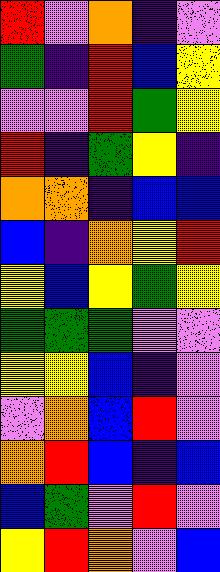[["red", "violet", "orange", "indigo", "violet"], ["green", "indigo", "red", "blue", "yellow"], ["violet", "violet", "red", "green", "yellow"], ["red", "indigo", "green", "yellow", "indigo"], ["orange", "orange", "indigo", "blue", "blue"], ["blue", "indigo", "orange", "yellow", "red"], ["yellow", "blue", "yellow", "green", "yellow"], ["green", "green", "green", "violet", "violet"], ["yellow", "yellow", "blue", "indigo", "violet"], ["violet", "orange", "blue", "red", "violet"], ["orange", "red", "blue", "indigo", "blue"], ["blue", "green", "violet", "red", "violet"], ["yellow", "red", "orange", "violet", "blue"]]